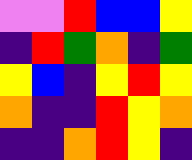[["violet", "violet", "red", "blue", "blue", "yellow"], ["indigo", "red", "green", "orange", "indigo", "green"], ["yellow", "blue", "indigo", "yellow", "red", "yellow"], ["orange", "indigo", "indigo", "red", "yellow", "orange"], ["indigo", "indigo", "orange", "red", "yellow", "indigo"]]